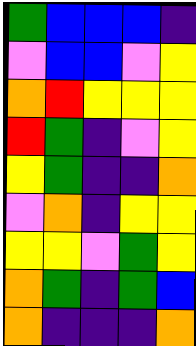[["green", "blue", "blue", "blue", "indigo"], ["violet", "blue", "blue", "violet", "yellow"], ["orange", "red", "yellow", "yellow", "yellow"], ["red", "green", "indigo", "violet", "yellow"], ["yellow", "green", "indigo", "indigo", "orange"], ["violet", "orange", "indigo", "yellow", "yellow"], ["yellow", "yellow", "violet", "green", "yellow"], ["orange", "green", "indigo", "green", "blue"], ["orange", "indigo", "indigo", "indigo", "orange"]]